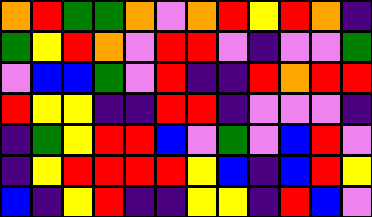[["orange", "red", "green", "green", "orange", "violet", "orange", "red", "yellow", "red", "orange", "indigo"], ["green", "yellow", "red", "orange", "violet", "red", "red", "violet", "indigo", "violet", "violet", "green"], ["violet", "blue", "blue", "green", "violet", "red", "indigo", "indigo", "red", "orange", "red", "red"], ["red", "yellow", "yellow", "indigo", "indigo", "red", "red", "indigo", "violet", "violet", "violet", "indigo"], ["indigo", "green", "yellow", "red", "red", "blue", "violet", "green", "violet", "blue", "red", "violet"], ["indigo", "yellow", "red", "red", "red", "red", "yellow", "blue", "indigo", "blue", "red", "yellow"], ["blue", "indigo", "yellow", "red", "indigo", "indigo", "yellow", "yellow", "indigo", "red", "blue", "violet"]]